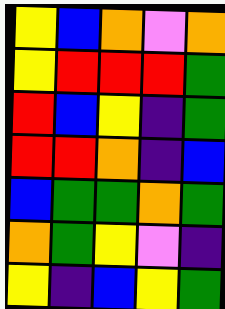[["yellow", "blue", "orange", "violet", "orange"], ["yellow", "red", "red", "red", "green"], ["red", "blue", "yellow", "indigo", "green"], ["red", "red", "orange", "indigo", "blue"], ["blue", "green", "green", "orange", "green"], ["orange", "green", "yellow", "violet", "indigo"], ["yellow", "indigo", "blue", "yellow", "green"]]